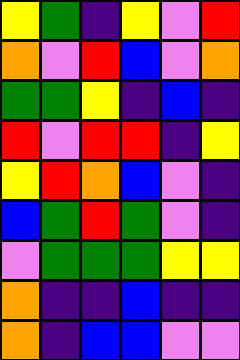[["yellow", "green", "indigo", "yellow", "violet", "red"], ["orange", "violet", "red", "blue", "violet", "orange"], ["green", "green", "yellow", "indigo", "blue", "indigo"], ["red", "violet", "red", "red", "indigo", "yellow"], ["yellow", "red", "orange", "blue", "violet", "indigo"], ["blue", "green", "red", "green", "violet", "indigo"], ["violet", "green", "green", "green", "yellow", "yellow"], ["orange", "indigo", "indigo", "blue", "indigo", "indigo"], ["orange", "indigo", "blue", "blue", "violet", "violet"]]